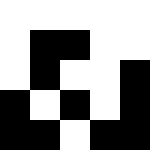[["white", "white", "white", "white", "white"], ["white", "black", "black", "white", "white"], ["white", "black", "white", "white", "black"], ["black", "white", "black", "white", "black"], ["black", "black", "white", "black", "black"]]